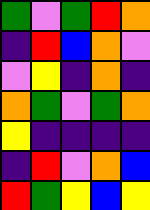[["green", "violet", "green", "red", "orange"], ["indigo", "red", "blue", "orange", "violet"], ["violet", "yellow", "indigo", "orange", "indigo"], ["orange", "green", "violet", "green", "orange"], ["yellow", "indigo", "indigo", "indigo", "indigo"], ["indigo", "red", "violet", "orange", "blue"], ["red", "green", "yellow", "blue", "yellow"]]